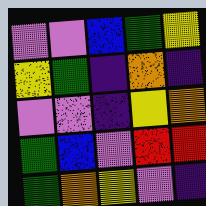[["violet", "violet", "blue", "green", "yellow"], ["yellow", "green", "indigo", "orange", "indigo"], ["violet", "violet", "indigo", "yellow", "orange"], ["green", "blue", "violet", "red", "red"], ["green", "orange", "yellow", "violet", "indigo"]]